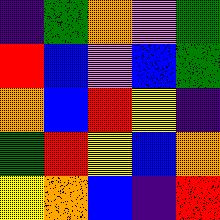[["indigo", "green", "orange", "violet", "green"], ["red", "blue", "violet", "blue", "green"], ["orange", "blue", "red", "yellow", "indigo"], ["green", "red", "yellow", "blue", "orange"], ["yellow", "orange", "blue", "indigo", "red"]]